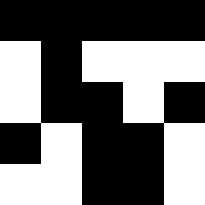[["black", "black", "black", "black", "black"], ["white", "black", "white", "white", "white"], ["white", "black", "black", "white", "black"], ["black", "white", "black", "black", "white"], ["white", "white", "black", "black", "white"]]